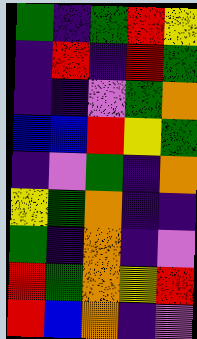[["green", "indigo", "green", "red", "yellow"], ["indigo", "red", "indigo", "red", "green"], ["indigo", "indigo", "violet", "green", "orange"], ["blue", "blue", "red", "yellow", "green"], ["indigo", "violet", "green", "indigo", "orange"], ["yellow", "green", "orange", "indigo", "indigo"], ["green", "indigo", "orange", "indigo", "violet"], ["red", "green", "orange", "yellow", "red"], ["red", "blue", "orange", "indigo", "violet"]]